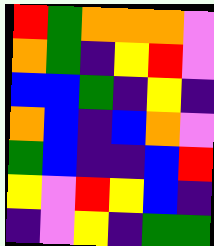[["red", "green", "orange", "orange", "orange", "violet"], ["orange", "green", "indigo", "yellow", "red", "violet"], ["blue", "blue", "green", "indigo", "yellow", "indigo"], ["orange", "blue", "indigo", "blue", "orange", "violet"], ["green", "blue", "indigo", "indigo", "blue", "red"], ["yellow", "violet", "red", "yellow", "blue", "indigo"], ["indigo", "violet", "yellow", "indigo", "green", "green"]]